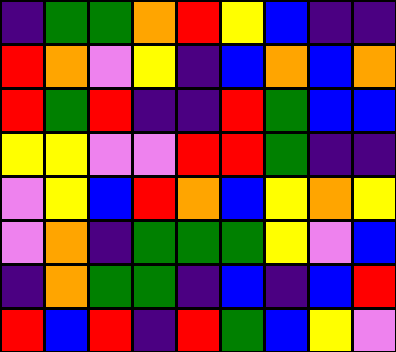[["indigo", "green", "green", "orange", "red", "yellow", "blue", "indigo", "indigo"], ["red", "orange", "violet", "yellow", "indigo", "blue", "orange", "blue", "orange"], ["red", "green", "red", "indigo", "indigo", "red", "green", "blue", "blue"], ["yellow", "yellow", "violet", "violet", "red", "red", "green", "indigo", "indigo"], ["violet", "yellow", "blue", "red", "orange", "blue", "yellow", "orange", "yellow"], ["violet", "orange", "indigo", "green", "green", "green", "yellow", "violet", "blue"], ["indigo", "orange", "green", "green", "indigo", "blue", "indigo", "blue", "red"], ["red", "blue", "red", "indigo", "red", "green", "blue", "yellow", "violet"]]